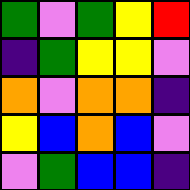[["green", "violet", "green", "yellow", "red"], ["indigo", "green", "yellow", "yellow", "violet"], ["orange", "violet", "orange", "orange", "indigo"], ["yellow", "blue", "orange", "blue", "violet"], ["violet", "green", "blue", "blue", "indigo"]]